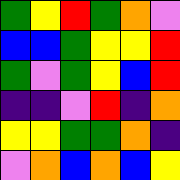[["green", "yellow", "red", "green", "orange", "violet"], ["blue", "blue", "green", "yellow", "yellow", "red"], ["green", "violet", "green", "yellow", "blue", "red"], ["indigo", "indigo", "violet", "red", "indigo", "orange"], ["yellow", "yellow", "green", "green", "orange", "indigo"], ["violet", "orange", "blue", "orange", "blue", "yellow"]]